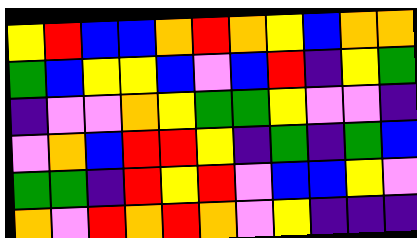[["yellow", "red", "blue", "blue", "orange", "red", "orange", "yellow", "blue", "orange", "orange"], ["green", "blue", "yellow", "yellow", "blue", "violet", "blue", "red", "indigo", "yellow", "green"], ["indigo", "violet", "violet", "orange", "yellow", "green", "green", "yellow", "violet", "violet", "indigo"], ["violet", "orange", "blue", "red", "red", "yellow", "indigo", "green", "indigo", "green", "blue"], ["green", "green", "indigo", "red", "yellow", "red", "violet", "blue", "blue", "yellow", "violet"], ["orange", "violet", "red", "orange", "red", "orange", "violet", "yellow", "indigo", "indigo", "indigo"]]